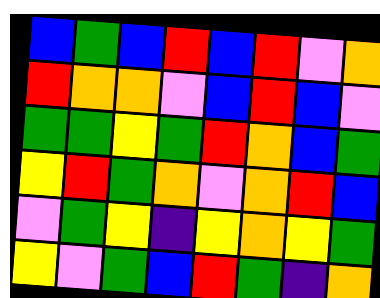[["blue", "green", "blue", "red", "blue", "red", "violet", "orange"], ["red", "orange", "orange", "violet", "blue", "red", "blue", "violet"], ["green", "green", "yellow", "green", "red", "orange", "blue", "green"], ["yellow", "red", "green", "orange", "violet", "orange", "red", "blue"], ["violet", "green", "yellow", "indigo", "yellow", "orange", "yellow", "green"], ["yellow", "violet", "green", "blue", "red", "green", "indigo", "orange"]]